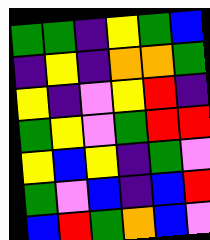[["green", "green", "indigo", "yellow", "green", "blue"], ["indigo", "yellow", "indigo", "orange", "orange", "green"], ["yellow", "indigo", "violet", "yellow", "red", "indigo"], ["green", "yellow", "violet", "green", "red", "red"], ["yellow", "blue", "yellow", "indigo", "green", "violet"], ["green", "violet", "blue", "indigo", "blue", "red"], ["blue", "red", "green", "orange", "blue", "violet"]]